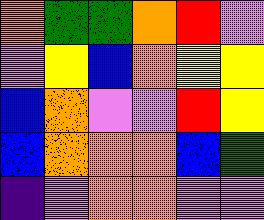[["orange", "green", "green", "orange", "red", "violet"], ["violet", "yellow", "blue", "orange", "yellow", "yellow"], ["blue", "orange", "violet", "violet", "red", "yellow"], ["blue", "orange", "orange", "orange", "blue", "green"], ["indigo", "violet", "orange", "orange", "violet", "violet"]]